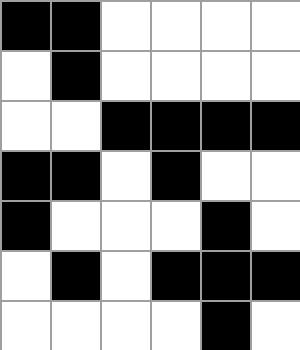[["black", "black", "white", "white", "white", "white"], ["white", "black", "white", "white", "white", "white"], ["white", "white", "black", "black", "black", "black"], ["black", "black", "white", "black", "white", "white"], ["black", "white", "white", "white", "black", "white"], ["white", "black", "white", "black", "black", "black"], ["white", "white", "white", "white", "black", "white"]]